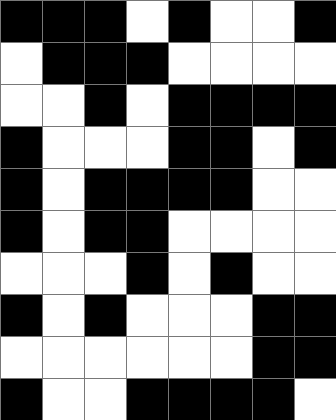[["black", "black", "black", "white", "black", "white", "white", "black"], ["white", "black", "black", "black", "white", "white", "white", "white"], ["white", "white", "black", "white", "black", "black", "black", "black"], ["black", "white", "white", "white", "black", "black", "white", "black"], ["black", "white", "black", "black", "black", "black", "white", "white"], ["black", "white", "black", "black", "white", "white", "white", "white"], ["white", "white", "white", "black", "white", "black", "white", "white"], ["black", "white", "black", "white", "white", "white", "black", "black"], ["white", "white", "white", "white", "white", "white", "black", "black"], ["black", "white", "white", "black", "black", "black", "black", "white"]]